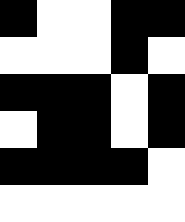[["black", "white", "white", "black", "black"], ["white", "white", "white", "black", "white"], ["black", "black", "black", "white", "black"], ["white", "black", "black", "white", "black"], ["black", "black", "black", "black", "white"], ["white", "white", "white", "white", "white"]]